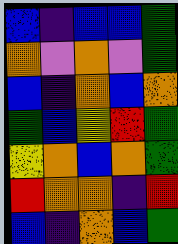[["blue", "indigo", "blue", "blue", "green"], ["orange", "violet", "orange", "violet", "green"], ["blue", "indigo", "orange", "blue", "orange"], ["green", "blue", "yellow", "red", "green"], ["yellow", "orange", "blue", "orange", "green"], ["red", "orange", "orange", "indigo", "red"], ["blue", "indigo", "orange", "blue", "green"]]